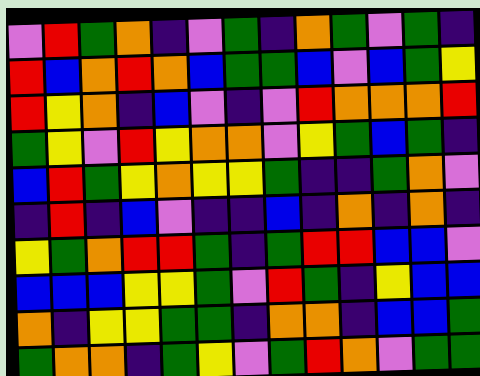[["violet", "red", "green", "orange", "indigo", "violet", "green", "indigo", "orange", "green", "violet", "green", "indigo"], ["red", "blue", "orange", "red", "orange", "blue", "green", "green", "blue", "violet", "blue", "green", "yellow"], ["red", "yellow", "orange", "indigo", "blue", "violet", "indigo", "violet", "red", "orange", "orange", "orange", "red"], ["green", "yellow", "violet", "red", "yellow", "orange", "orange", "violet", "yellow", "green", "blue", "green", "indigo"], ["blue", "red", "green", "yellow", "orange", "yellow", "yellow", "green", "indigo", "indigo", "green", "orange", "violet"], ["indigo", "red", "indigo", "blue", "violet", "indigo", "indigo", "blue", "indigo", "orange", "indigo", "orange", "indigo"], ["yellow", "green", "orange", "red", "red", "green", "indigo", "green", "red", "red", "blue", "blue", "violet"], ["blue", "blue", "blue", "yellow", "yellow", "green", "violet", "red", "green", "indigo", "yellow", "blue", "blue"], ["orange", "indigo", "yellow", "yellow", "green", "green", "indigo", "orange", "orange", "indigo", "blue", "blue", "green"], ["green", "orange", "orange", "indigo", "green", "yellow", "violet", "green", "red", "orange", "violet", "green", "green"]]